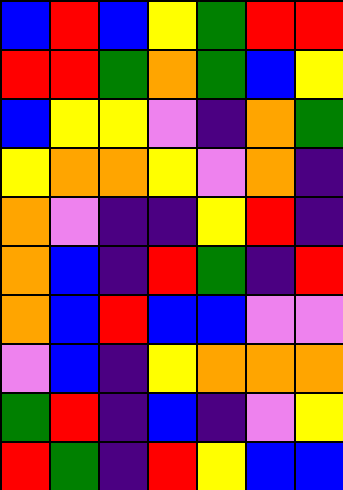[["blue", "red", "blue", "yellow", "green", "red", "red"], ["red", "red", "green", "orange", "green", "blue", "yellow"], ["blue", "yellow", "yellow", "violet", "indigo", "orange", "green"], ["yellow", "orange", "orange", "yellow", "violet", "orange", "indigo"], ["orange", "violet", "indigo", "indigo", "yellow", "red", "indigo"], ["orange", "blue", "indigo", "red", "green", "indigo", "red"], ["orange", "blue", "red", "blue", "blue", "violet", "violet"], ["violet", "blue", "indigo", "yellow", "orange", "orange", "orange"], ["green", "red", "indigo", "blue", "indigo", "violet", "yellow"], ["red", "green", "indigo", "red", "yellow", "blue", "blue"]]